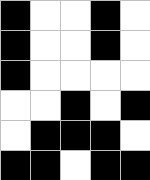[["black", "white", "white", "black", "white"], ["black", "white", "white", "black", "white"], ["black", "white", "white", "white", "white"], ["white", "white", "black", "white", "black"], ["white", "black", "black", "black", "white"], ["black", "black", "white", "black", "black"]]